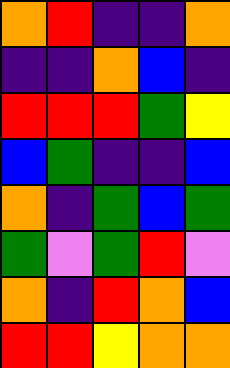[["orange", "red", "indigo", "indigo", "orange"], ["indigo", "indigo", "orange", "blue", "indigo"], ["red", "red", "red", "green", "yellow"], ["blue", "green", "indigo", "indigo", "blue"], ["orange", "indigo", "green", "blue", "green"], ["green", "violet", "green", "red", "violet"], ["orange", "indigo", "red", "orange", "blue"], ["red", "red", "yellow", "orange", "orange"]]